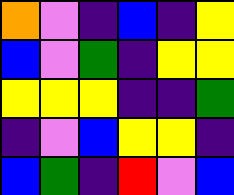[["orange", "violet", "indigo", "blue", "indigo", "yellow"], ["blue", "violet", "green", "indigo", "yellow", "yellow"], ["yellow", "yellow", "yellow", "indigo", "indigo", "green"], ["indigo", "violet", "blue", "yellow", "yellow", "indigo"], ["blue", "green", "indigo", "red", "violet", "blue"]]